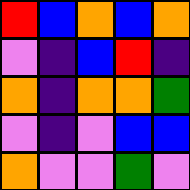[["red", "blue", "orange", "blue", "orange"], ["violet", "indigo", "blue", "red", "indigo"], ["orange", "indigo", "orange", "orange", "green"], ["violet", "indigo", "violet", "blue", "blue"], ["orange", "violet", "violet", "green", "violet"]]